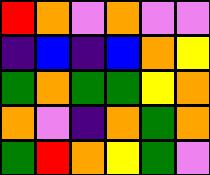[["red", "orange", "violet", "orange", "violet", "violet"], ["indigo", "blue", "indigo", "blue", "orange", "yellow"], ["green", "orange", "green", "green", "yellow", "orange"], ["orange", "violet", "indigo", "orange", "green", "orange"], ["green", "red", "orange", "yellow", "green", "violet"]]